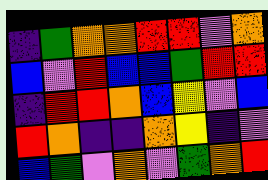[["indigo", "green", "orange", "orange", "red", "red", "violet", "orange"], ["blue", "violet", "red", "blue", "blue", "green", "red", "red"], ["indigo", "red", "red", "orange", "blue", "yellow", "violet", "blue"], ["red", "orange", "indigo", "indigo", "orange", "yellow", "indigo", "violet"], ["blue", "green", "violet", "orange", "violet", "green", "orange", "red"]]